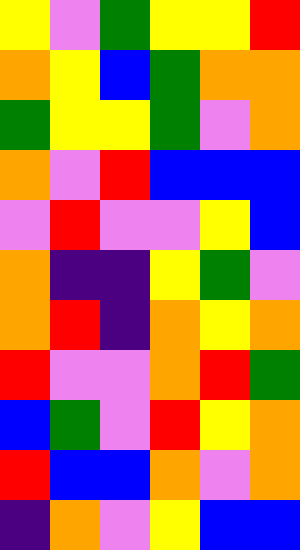[["yellow", "violet", "green", "yellow", "yellow", "red"], ["orange", "yellow", "blue", "green", "orange", "orange"], ["green", "yellow", "yellow", "green", "violet", "orange"], ["orange", "violet", "red", "blue", "blue", "blue"], ["violet", "red", "violet", "violet", "yellow", "blue"], ["orange", "indigo", "indigo", "yellow", "green", "violet"], ["orange", "red", "indigo", "orange", "yellow", "orange"], ["red", "violet", "violet", "orange", "red", "green"], ["blue", "green", "violet", "red", "yellow", "orange"], ["red", "blue", "blue", "orange", "violet", "orange"], ["indigo", "orange", "violet", "yellow", "blue", "blue"]]